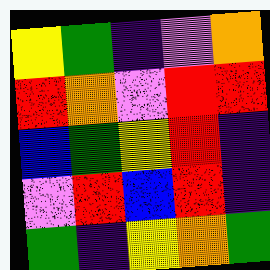[["yellow", "green", "indigo", "violet", "orange"], ["red", "orange", "violet", "red", "red"], ["blue", "green", "yellow", "red", "indigo"], ["violet", "red", "blue", "red", "indigo"], ["green", "indigo", "yellow", "orange", "green"]]